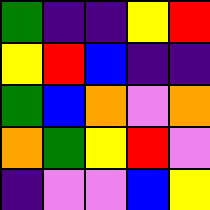[["green", "indigo", "indigo", "yellow", "red"], ["yellow", "red", "blue", "indigo", "indigo"], ["green", "blue", "orange", "violet", "orange"], ["orange", "green", "yellow", "red", "violet"], ["indigo", "violet", "violet", "blue", "yellow"]]